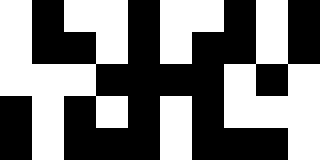[["white", "black", "white", "white", "black", "white", "white", "black", "white", "black"], ["white", "black", "black", "white", "black", "white", "black", "black", "white", "black"], ["white", "white", "white", "black", "black", "black", "black", "white", "black", "white"], ["black", "white", "black", "white", "black", "white", "black", "white", "white", "white"], ["black", "white", "black", "black", "black", "white", "black", "black", "black", "white"]]